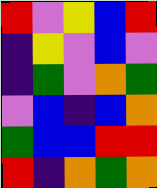[["red", "violet", "yellow", "blue", "red"], ["indigo", "yellow", "violet", "blue", "violet"], ["indigo", "green", "violet", "orange", "green"], ["violet", "blue", "indigo", "blue", "orange"], ["green", "blue", "blue", "red", "red"], ["red", "indigo", "orange", "green", "orange"]]